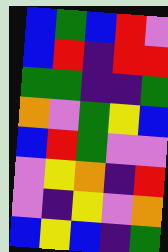[["blue", "green", "blue", "red", "violet"], ["blue", "red", "indigo", "red", "red"], ["green", "green", "indigo", "indigo", "green"], ["orange", "violet", "green", "yellow", "blue"], ["blue", "red", "green", "violet", "violet"], ["violet", "yellow", "orange", "indigo", "red"], ["violet", "indigo", "yellow", "violet", "orange"], ["blue", "yellow", "blue", "indigo", "green"]]